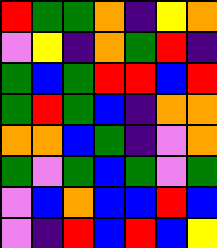[["red", "green", "green", "orange", "indigo", "yellow", "orange"], ["violet", "yellow", "indigo", "orange", "green", "red", "indigo"], ["green", "blue", "green", "red", "red", "blue", "red"], ["green", "red", "green", "blue", "indigo", "orange", "orange"], ["orange", "orange", "blue", "green", "indigo", "violet", "orange"], ["green", "violet", "green", "blue", "green", "violet", "green"], ["violet", "blue", "orange", "blue", "blue", "red", "blue"], ["violet", "indigo", "red", "blue", "red", "blue", "yellow"]]